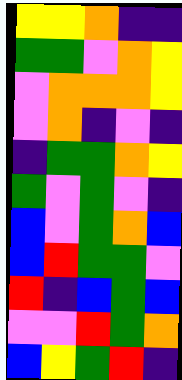[["yellow", "yellow", "orange", "indigo", "indigo"], ["green", "green", "violet", "orange", "yellow"], ["violet", "orange", "orange", "orange", "yellow"], ["violet", "orange", "indigo", "violet", "indigo"], ["indigo", "green", "green", "orange", "yellow"], ["green", "violet", "green", "violet", "indigo"], ["blue", "violet", "green", "orange", "blue"], ["blue", "red", "green", "green", "violet"], ["red", "indigo", "blue", "green", "blue"], ["violet", "violet", "red", "green", "orange"], ["blue", "yellow", "green", "red", "indigo"]]